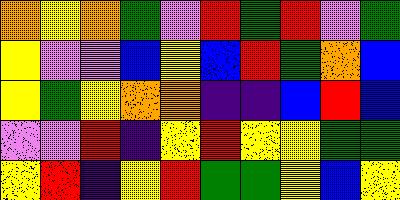[["orange", "yellow", "orange", "green", "violet", "red", "green", "red", "violet", "green"], ["yellow", "violet", "violet", "blue", "yellow", "blue", "red", "green", "orange", "blue"], ["yellow", "green", "yellow", "orange", "orange", "indigo", "indigo", "blue", "red", "blue"], ["violet", "violet", "red", "indigo", "yellow", "red", "yellow", "yellow", "green", "green"], ["yellow", "red", "indigo", "yellow", "red", "green", "green", "yellow", "blue", "yellow"]]